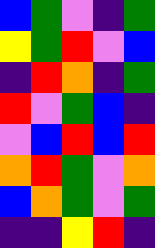[["blue", "green", "violet", "indigo", "green"], ["yellow", "green", "red", "violet", "blue"], ["indigo", "red", "orange", "indigo", "green"], ["red", "violet", "green", "blue", "indigo"], ["violet", "blue", "red", "blue", "red"], ["orange", "red", "green", "violet", "orange"], ["blue", "orange", "green", "violet", "green"], ["indigo", "indigo", "yellow", "red", "indigo"]]